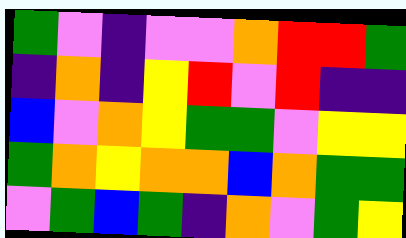[["green", "violet", "indigo", "violet", "violet", "orange", "red", "red", "green"], ["indigo", "orange", "indigo", "yellow", "red", "violet", "red", "indigo", "indigo"], ["blue", "violet", "orange", "yellow", "green", "green", "violet", "yellow", "yellow"], ["green", "orange", "yellow", "orange", "orange", "blue", "orange", "green", "green"], ["violet", "green", "blue", "green", "indigo", "orange", "violet", "green", "yellow"]]